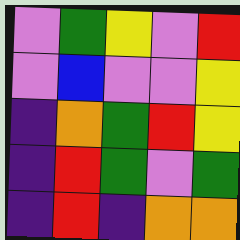[["violet", "green", "yellow", "violet", "red"], ["violet", "blue", "violet", "violet", "yellow"], ["indigo", "orange", "green", "red", "yellow"], ["indigo", "red", "green", "violet", "green"], ["indigo", "red", "indigo", "orange", "orange"]]